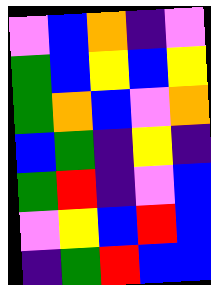[["violet", "blue", "orange", "indigo", "violet"], ["green", "blue", "yellow", "blue", "yellow"], ["green", "orange", "blue", "violet", "orange"], ["blue", "green", "indigo", "yellow", "indigo"], ["green", "red", "indigo", "violet", "blue"], ["violet", "yellow", "blue", "red", "blue"], ["indigo", "green", "red", "blue", "blue"]]